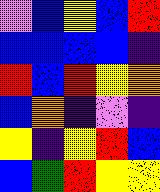[["violet", "blue", "yellow", "blue", "red"], ["blue", "blue", "blue", "blue", "indigo"], ["red", "blue", "red", "yellow", "orange"], ["blue", "orange", "indigo", "violet", "indigo"], ["yellow", "indigo", "yellow", "red", "blue"], ["blue", "green", "red", "yellow", "yellow"]]